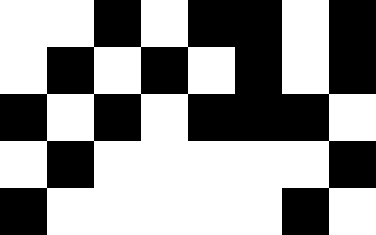[["white", "white", "black", "white", "black", "black", "white", "black"], ["white", "black", "white", "black", "white", "black", "white", "black"], ["black", "white", "black", "white", "black", "black", "black", "white"], ["white", "black", "white", "white", "white", "white", "white", "black"], ["black", "white", "white", "white", "white", "white", "black", "white"]]